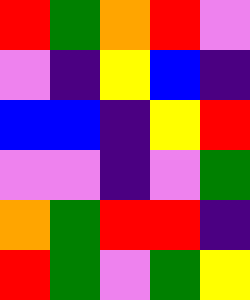[["red", "green", "orange", "red", "violet"], ["violet", "indigo", "yellow", "blue", "indigo"], ["blue", "blue", "indigo", "yellow", "red"], ["violet", "violet", "indigo", "violet", "green"], ["orange", "green", "red", "red", "indigo"], ["red", "green", "violet", "green", "yellow"]]